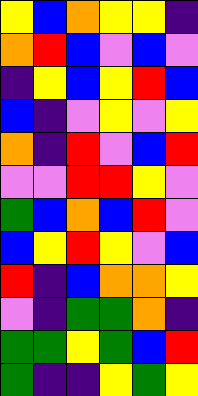[["yellow", "blue", "orange", "yellow", "yellow", "indigo"], ["orange", "red", "blue", "violet", "blue", "violet"], ["indigo", "yellow", "blue", "yellow", "red", "blue"], ["blue", "indigo", "violet", "yellow", "violet", "yellow"], ["orange", "indigo", "red", "violet", "blue", "red"], ["violet", "violet", "red", "red", "yellow", "violet"], ["green", "blue", "orange", "blue", "red", "violet"], ["blue", "yellow", "red", "yellow", "violet", "blue"], ["red", "indigo", "blue", "orange", "orange", "yellow"], ["violet", "indigo", "green", "green", "orange", "indigo"], ["green", "green", "yellow", "green", "blue", "red"], ["green", "indigo", "indigo", "yellow", "green", "yellow"]]